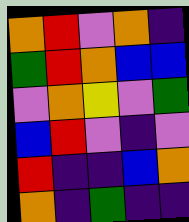[["orange", "red", "violet", "orange", "indigo"], ["green", "red", "orange", "blue", "blue"], ["violet", "orange", "yellow", "violet", "green"], ["blue", "red", "violet", "indigo", "violet"], ["red", "indigo", "indigo", "blue", "orange"], ["orange", "indigo", "green", "indigo", "indigo"]]